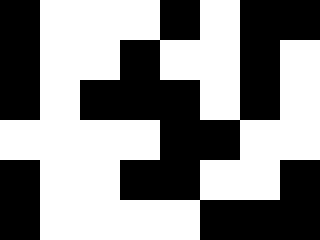[["black", "white", "white", "white", "black", "white", "black", "black"], ["black", "white", "white", "black", "white", "white", "black", "white"], ["black", "white", "black", "black", "black", "white", "black", "white"], ["white", "white", "white", "white", "black", "black", "white", "white"], ["black", "white", "white", "black", "black", "white", "white", "black"], ["black", "white", "white", "white", "white", "black", "black", "black"]]